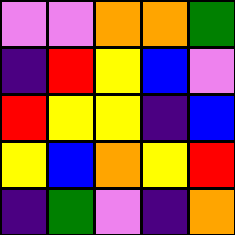[["violet", "violet", "orange", "orange", "green"], ["indigo", "red", "yellow", "blue", "violet"], ["red", "yellow", "yellow", "indigo", "blue"], ["yellow", "blue", "orange", "yellow", "red"], ["indigo", "green", "violet", "indigo", "orange"]]